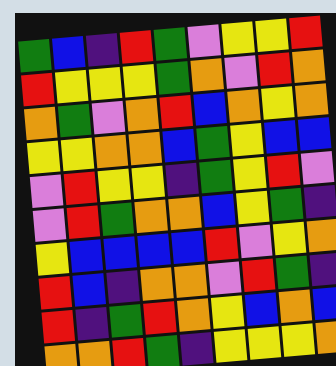[["green", "blue", "indigo", "red", "green", "violet", "yellow", "yellow", "red"], ["red", "yellow", "yellow", "yellow", "green", "orange", "violet", "red", "orange"], ["orange", "green", "violet", "orange", "red", "blue", "orange", "yellow", "orange"], ["yellow", "yellow", "orange", "orange", "blue", "green", "yellow", "blue", "blue"], ["violet", "red", "yellow", "yellow", "indigo", "green", "yellow", "red", "violet"], ["violet", "red", "green", "orange", "orange", "blue", "yellow", "green", "indigo"], ["yellow", "blue", "blue", "blue", "blue", "red", "violet", "yellow", "orange"], ["red", "blue", "indigo", "orange", "orange", "violet", "red", "green", "indigo"], ["red", "indigo", "green", "red", "orange", "yellow", "blue", "orange", "blue"], ["orange", "orange", "red", "green", "indigo", "yellow", "yellow", "yellow", "orange"]]